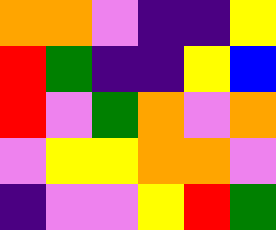[["orange", "orange", "violet", "indigo", "indigo", "yellow"], ["red", "green", "indigo", "indigo", "yellow", "blue"], ["red", "violet", "green", "orange", "violet", "orange"], ["violet", "yellow", "yellow", "orange", "orange", "violet"], ["indigo", "violet", "violet", "yellow", "red", "green"]]